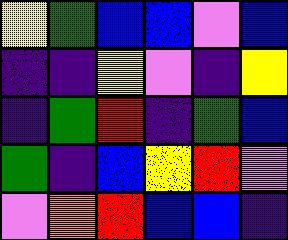[["yellow", "green", "blue", "blue", "violet", "blue"], ["indigo", "indigo", "yellow", "violet", "indigo", "yellow"], ["indigo", "green", "red", "indigo", "green", "blue"], ["green", "indigo", "blue", "yellow", "red", "violet"], ["violet", "orange", "red", "blue", "blue", "indigo"]]